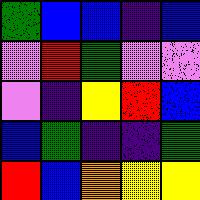[["green", "blue", "blue", "indigo", "blue"], ["violet", "red", "green", "violet", "violet"], ["violet", "indigo", "yellow", "red", "blue"], ["blue", "green", "indigo", "indigo", "green"], ["red", "blue", "orange", "yellow", "yellow"]]